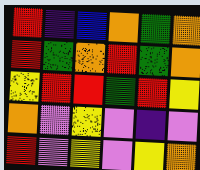[["red", "indigo", "blue", "orange", "green", "orange"], ["red", "green", "orange", "red", "green", "orange"], ["yellow", "red", "red", "green", "red", "yellow"], ["orange", "violet", "yellow", "violet", "indigo", "violet"], ["red", "violet", "yellow", "violet", "yellow", "orange"]]